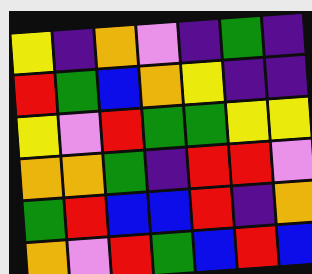[["yellow", "indigo", "orange", "violet", "indigo", "green", "indigo"], ["red", "green", "blue", "orange", "yellow", "indigo", "indigo"], ["yellow", "violet", "red", "green", "green", "yellow", "yellow"], ["orange", "orange", "green", "indigo", "red", "red", "violet"], ["green", "red", "blue", "blue", "red", "indigo", "orange"], ["orange", "violet", "red", "green", "blue", "red", "blue"]]